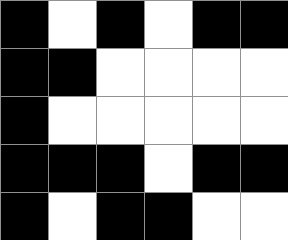[["black", "white", "black", "white", "black", "black"], ["black", "black", "white", "white", "white", "white"], ["black", "white", "white", "white", "white", "white"], ["black", "black", "black", "white", "black", "black"], ["black", "white", "black", "black", "white", "white"]]